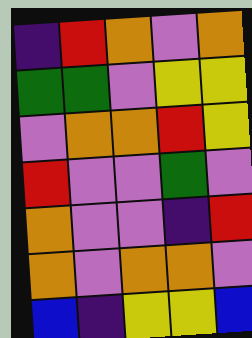[["indigo", "red", "orange", "violet", "orange"], ["green", "green", "violet", "yellow", "yellow"], ["violet", "orange", "orange", "red", "yellow"], ["red", "violet", "violet", "green", "violet"], ["orange", "violet", "violet", "indigo", "red"], ["orange", "violet", "orange", "orange", "violet"], ["blue", "indigo", "yellow", "yellow", "blue"]]